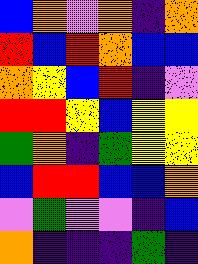[["blue", "orange", "violet", "orange", "indigo", "orange"], ["red", "blue", "red", "orange", "blue", "blue"], ["orange", "yellow", "blue", "red", "indigo", "violet"], ["red", "red", "yellow", "blue", "yellow", "yellow"], ["green", "orange", "indigo", "green", "yellow", "yellow"], ["blue", "red", "red", "blue", "blue", "orange"], ["violet", "green", "violet", "violet", "indigo", "blue"], ["orange", "indigo", "indigo", "indigo", "green", "indigo"]]